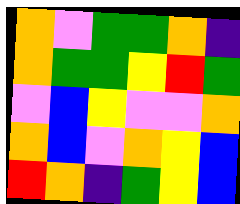[["orange", "violet", "green", "green", "orange", "indigo"], ["orange", "green", "green", "yellow", "red", "green"], ["violet", "blue", "yellow", "violet", "violet", "orange"], ["orange", "blue", "violet", "orange", "yellow", "blue"], ["red", "orange", "indigo", "green", "yellow", "blue"]]